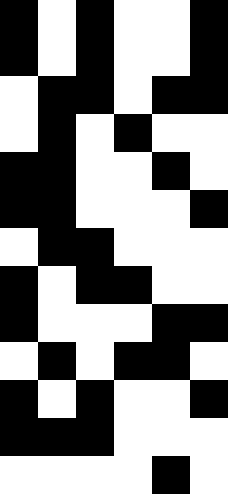[["black", "white", "black", "white", "white", "black"], ["black", "white", "black", "white", "white", "black"], ["white", "black", "black", "white", "black", "black"], ["white", "black", "white", "black", "white", "white"], ["black", "black", "white", "white", "black", "white"], ["black", "black", "white", "white", "white", "black"], ["white", "black", "black", "white", "white", "white"], ["black", "white", "black", "black", "white", "white"], ["black", "white", "white", "white", "black", "black"], ["white", "black", "white", "black", "black", "white"], ["black", "white", "black", "white", "white", "black"], ["black", "black", "black", "white", "white", "white"], ["white", "white", "white", "white", "black", "white"]]